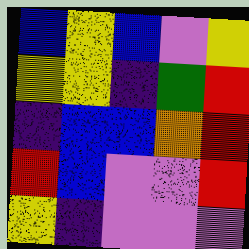[["blue", "yellow", "blue", "violet", "yellow"], ["yellow", "yellow", "indigo", "green", "red"], ["indigo", "blue", "blue", "orange", "red"], ["red", "blue", "violet", "violet", "red"], ["yellow", "indigo", "violet", "violet", "violet"]]